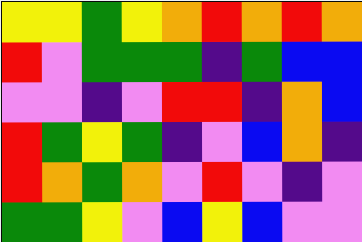[["yellow", "yellow", "green", "yellow", "orange", "red", "orange", "red", "orange"], ["red", "violet", "green", "green", "green", "indigo", "green", "blue", "blue"], ["violet", "violet", "indigo", "violet", "red", "red", "indigo", "orange", "blue"], ["red", "green", "yellow", "green", "indigo", "violet", "blue", "orange", "indigo"], ["red", "orange", "green", "orange", "violet", "red", "violet", "indigo", "violet"], ["green", "green", "yellow", "violet", "blue", "yellow", "blue", "violet", "violet"]]